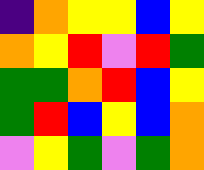[["indigo", "orange", "yellow", "yellow", "blue", "yellow"], ["orange", "yellow", "red", "violet", "red", "green"], ["green", "green", "orange", "red", "blue", "yellow"], ["green", "red", "blue", "yellow", "blue", "orange"], ["violet", "yellow", "green", "violet", "green", "orange"]]